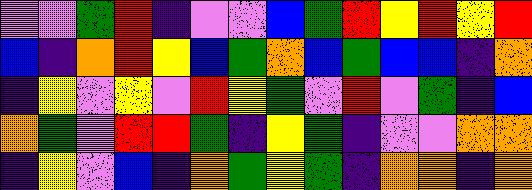[["violet", "violet", "green", "red", "indigo", "violet", "violet", "blue", "green", "red", "yellow", "red", "yellow", "red"], ["blue", "indigo", "orange", "red", "yellow", "blue", "green", "orange", "blue", "green", "blue", "blue", "indigo", "orange"], ["indigo", "yellow", "violet", "yellow", "violet", "red", "yellow", "green", "violet", "red", "violet", "green", "indigo", "blue"], ["orange", "green", "violet", "red", "red", "green", "indigo", "yellow", "green", "indigo", "violet", "violet", "orange", "orange"], ["indigo", "yellow", "violet", "blue", "indigo", "orange", "green", "yellow", "green", "indigo", "orange", "orange", "indigo", "orange"]]